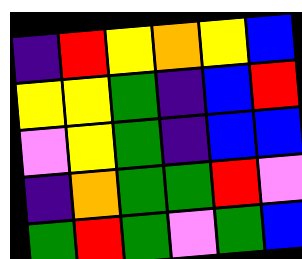[["indigo", "red", "yellow", "orange", "yellow", "blue"], ["yellow", "yellow", "green", "indigo", "blue", "red"], ["violet", "yellow", "green", "indigo", "blue", "blue"], ["indigo", "orange", "green", "green", "red", "violet"], ["green", "red", "green", "violet", "green", "blue"]]